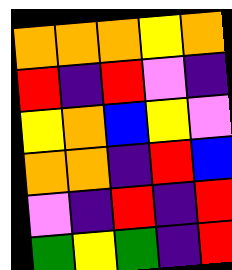[["orange", "orange", "orange", "yellow", "orange"], ["red", "indigo", "red", "violet", "indigo"], ["yellow", "orange", "blue", "yellow", "violet"], ["orange", "orange", "indigo", "red", "blue"], ["violet", "indigo", "red", "indigo", "red"], ["green", "yellow", "green", "indigo", "red"]]